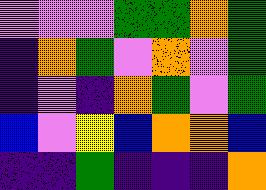[["violet", "violet", "violet", "green", "green", "orange", "green"], ["indigo", "orange", "green", "violet", "orange", "violet", "green"], ["indigo", "violet", "indigo", "orange", "green", "violet", "green"], ["blue", "violet", "yellow", "blue", "orange", "orange", "blue"], ["indigo", "indigo", "green", "indigo", "indigo", "indigo", "orange"]]